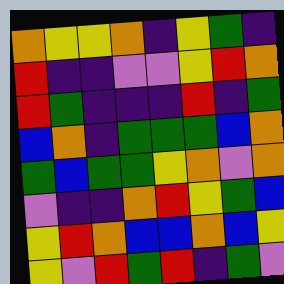[["orange", "yellow", "yellow", "orange", "indigo", "yellow", "green", "indigo"], ["red", "indigo", "indigo", "violet", "violet", "yellow", "red", "orange"], ["red", "green", "indigo", "indigo", "indigo", "red", "indigo", "green"], ["blue", "orange", "indigo", "green", "green", "green", "blue", "orange"], ["green", "blue", "green", "green", "yellow", "orange", "violet", "orange"], ["violet", "indigo", "indigo", "orange", "red", "yellow", "green", "blue"], ["yellow", "red", "orange", "blue", "blue", "orange", "blue", "yellow"], ["yellow", "violet", "red", "green", "red", "indigo", "green", "violet"]]